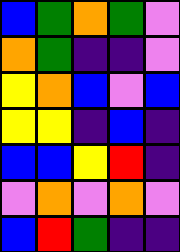[["blue", "green", "orange", "green", "violet"], ["orange", "green", "indigo", "indigo", "violet"], ["yellow", "orange", "blue", "violet", "blue"], ["yellow", "yellow", "indigo", "blue", "indigo"], ["blue", "blue", "yellow", "red", "indigo"], ["violet", "orange", "violet", "orange", "violet"], ["blue", "red", "green", "indigo", "indigo"]]